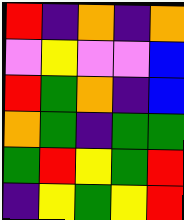[["red", "indigo", "orange", "indigo", "orange"], ["violet", "yellow", "violet", "violet", "blue"], ["red", "green", "orange", "indigo", "blue"], ["orange", "green", "indigo", "green", "green"], ["green", "red", "yellow", "green", "red"], ["indigo", "yellow", "green", "yellow", "red"]]